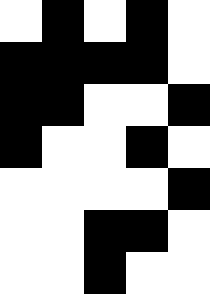[["white", "black", "white", "black", "white"], ["black", "black", "black", "black", "white"], ["black", "black", "white", "white", "black"], ["black", "white", "white", "black", "white"], ["white", "white", "white", "white", "black"], ["white", "white", "black", "black", "white"], ["white", "white", "black", "white", "white"]]